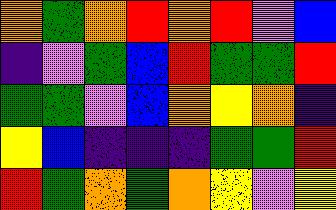[["orange", "green", "orange", "red", "orange", "red", "violet", "blue"], ["indigo", "violet", "green", "blue", "red", "green", "green", "red"], ["green", "green", "violet", "blue", "orange", "yellow", "orange", "indigo"], ["yellow", "blue", "indigo", "indigo", "indigo", "green", "green", "red"], ["red", "green", "orange", "green", "orange", "yellow", "violet", "yellow"]]